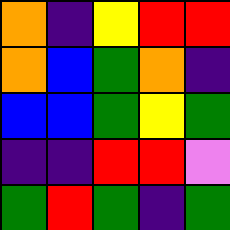[["orange", "indigo", "yellow", "red", "red"], ["orange", "blue", "green", "orange", "indigo"], ["blue", "blue", "green", "yellow", "green"], ["indigo", "indigo", "red", "red", "violet"], ["green", "red", "green", "indigo", "green"]]